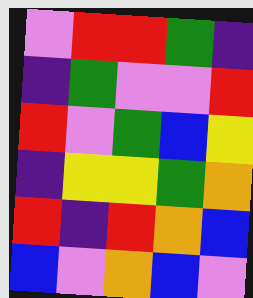[["violet", "red", "red", "green", "indigo"], ["indigo", "green", "violet", "violet", "red"], ["red", "violet", "green", "blue", "yellow"], ["indigo", "yellow", "yellow", "green", "orange"], ["red", "indigo", "red", "orange", "blue"], ["blue", "violet", "orange", "blue", "violet"]]